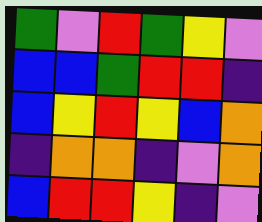[["green", "violet", "red", "green", "yellow", "violet"], ["blue", "blue", "green", "red", "red", "indigo"], ["blue", "yellow", "red", "yellow", "blue", "orange"], ["indigo", "orange", "orange", "indigo", "violet", "orange"], ["blue", "red", "red", "yellow", "indigo", "violet"]]